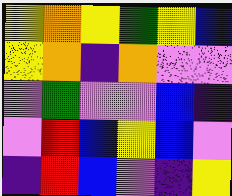[["yellow", "orange", "yellow", "green", "yellow", "blue"], ["yellow", "orange", "indigo", "orange", "violet", "violet"], ["violet", "green", "violet", "violet", "blue", "indigo"], ["violet", "red", "blue", "yellow", "blue", "violet"], ["indigo", "red", "blue", "violet", "indigo", "yellow"]]